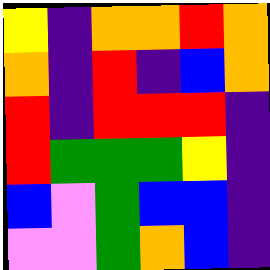[["yellow", "indigo", "orange", "orange", "red", "orange"], ["orange", "indigo", "red", "indigo", "blue", "orange"], ["red", "indigo", "red", "red", "red", "indigo"], ["red", "green", "green", "green", "yellow", "indigo"], ["blue", "violet", "green", "blue", "blue", "indigo"], ["violet", "violet", "green", "orange", "blue", "indigo"]]